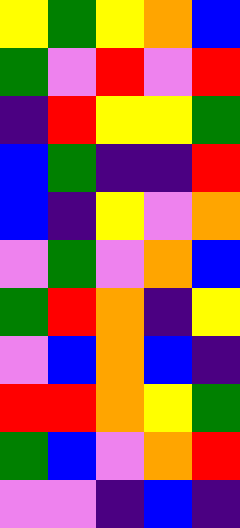[["yellow", "green", "yellow", "orange", "blue"], ["green", "violet", "red", "violet", "red"], ["indigo", "red", "yellow", "yellow", "green"], ["blue", "green", "indigo", "indigo", "red"], ["blue", "indigo", "yellow", "violet", "orange"], ["violet", "green", "violet", "orange", "blue"], ["green", "red", "orange", "indigo", "yellow"], ["violet", "blue", "orange", "blue", "indigo"], ["red", "red", "orange", "yellow", "green"], ["green", "blue", "violet", "orange", "red"], ["violet", "violet", "indigo", "blue", "indigo"]]